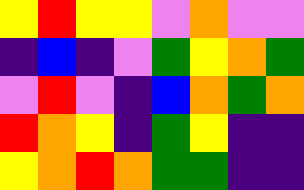[["yellow", "red", "yellow", "yellow", "violet", "orange", "violet", "violet"], ["indigo", "blue", "indigo", "violet", "green", "yellow", "orange", "green"], ["violet", "red", "violet", "indigo", "blue", "orange", "green", "orange"], ["red", "orange", "yellow", "indigo", "green", "yellow", "indigo", "indigo"], ["yellow", "orange", "red", "orange", "green", "green", "indigo", "indigo"]]